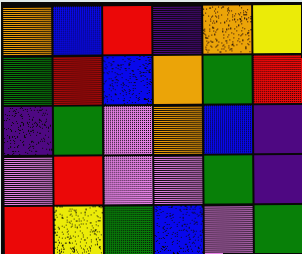[["orange", "blue", "red", "indigo", "orange", "yellow"], ["green", "red", "blue", "orange", "green", "red"], ["indigo", "green", "violet", "orange", "blue", "indigo"], ["violet", "red", "violet", "violet", "green", "indigo"], ["red", "yellow", "green", "blue", "violet", "green"]]